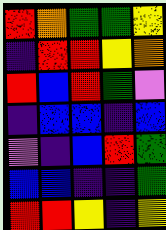[["red", "orange", "green", "green", "yellow"], ["indigo", "red", "red", "yellow", "orange"], ["red", "blue", "red", "green", "violet"], ["indigo", "blue", "blue", "indigo", "blue"], ["violet", "indigo", "blue", "red", "green"], ["blue", "blue", "indigo", "indigo", "green"], ["red", "red", "yellow", "indigo", "yellow"]]